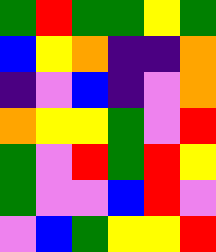[["green", "red", "green", "green", "yellow", "green"], ["blue", "yellow", "orange", "indigo", "indigo", "orange"], ["indigo", "violet", "blue", "indigo", "violet", "orange"], ["orange", "yellow", "yellow", "green", "violet", "red"], ["green", "violet", "red", "green", "red", "yellow"], ["green", "violet", "violet", "blue", "red", "violet"], ["violet", "blue", "green", "yellow", "yellow", "red"]]